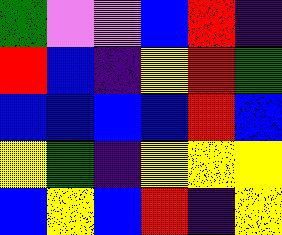[["green", "violet", "violet", "blue", "red", "indigo"], ["red", "blue", "indigo", "yellow", "red", "green"], ["blue", "blue", "blue", "blue", "red", "blue"], ["yellow", "green", "indigo", "yellow", "yellow", "yellow"], ["blue", "yellow", "blue", "red", "indigo", "yellow"]]